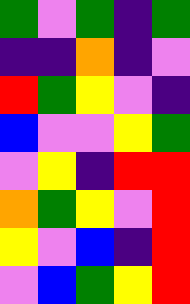[["green", "violet", "green", "indigo", "green"], ["indigo", "indigo", "orange", "indigo", "violet"], ["red", "green", "yellow", "violet", "indigo"], ["blue", "violet", "violet", "yellow", "green"], ["violet", "yellow", "indigo", "red", "red"], ["orange", "green", "yellow", "violet", "red"], ["yellow", "violet", "blue", "indigo", "red"], ["violet", "blue", "green", "yellow", "red"]]